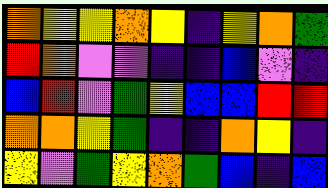[["orange", "yellow", "yellow", "orange", "yellow", "indigo", "yellow", "orange", "green"], ["red", "orange", "violet", "violet", "indigo", "indigo", "blue", "violet", "indigo"], ["blue", "red", "violet", "green", "yellow", "blue", "blue", "red", "red"], ["orange", "orange", "yellow", "green", "indigo", "indigo", "orange", "yellow", "indigo"], ["yellow", "violet", "green", "yellow", "orange", "green", "blue", "indigo", "blue"]]